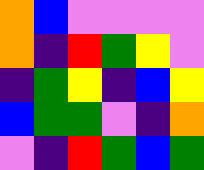[["orange", "blue", "violet", "violet", "violet", "violet"], ["orange", "indigo", "red", "green", "yellow", "violet"], ["indigo", "green", "yellow", "indigo", "blue", "yellow"], ["blue", "green", "green", "violet", "indigo", "orange"], ["violet", "indigo", "red", "green", "blue", "green"]]